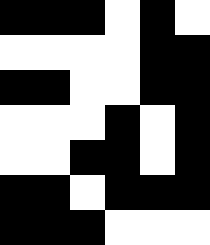[["black", "black", "black", "white", "black", "white"], ["white", "white", "white", "white", "black", "black"], ["black", "black", "white", "white", "black", "black"], ["white", "white", "white", "black", "white", "black"], ["white", "white", "black", "black", "white", "black"], ["black", "black", "white", "black", "black", "black"], ["black", "black", "black", "white", "white", "white"]]